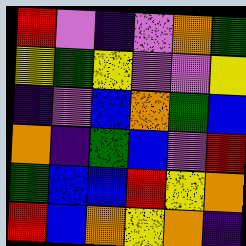[["red", "violet", "indigo", "violet", "orange", "green"], ["yellow", "green", "yellow", "violet", "violet", "yellow"], ["indigo", "violet", "blue", "orange", "green", "blue"], ["orange", "indigo", "green", "blue", "violet", "red"], ["green", "blue", "blue", "red", "yellow", "orange"], ["red", "blue", "orange", "yellow", "orange", "indigo"]]